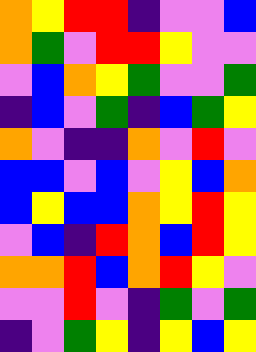[["orange", "yellow", "red", "red", "indigo", "violet", "violet", "blue"], ["orange", "green", "violet", "red", "red", "yellow", "violet", "violet"], ["violet", "blue", "orange", "yellow", "green", "violet", "violet", "green"], ["indigo", "blue", "violet", "green", "indigo", "blue", "green", "yellow"], ["orange", "violet", "indigo", "indigo", "orange", "violet", "red", "violet"], ["blue", "blue", "violet", "blue", "violet", "yellow", "blue", "orange"], ["blue", "yellow", "blue", "blue", "orange", "yellow", "red", "yellow"], ["violet", "blue", "indigo", "red", "orange", "blue", "red", "yellow"], ["orange", "orange", "red", "blue", "orange", "red", "yellow", "violet"], ["violet", "violet", "red", "violet", "indigo", "green", "violet", "green"], ["indigo", "violet", "green", "yellow", "indigo", "yellow", "blue", "yellow"]]